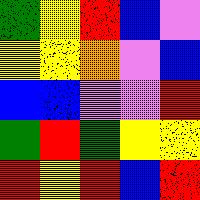[["green", "yellow", "red", "blue", "violet"], ["yellow", "yellow", "orange", "violet", "blue"], ["blue", "blue", "violet", "violet", "red"], ["green", "red", "green", "yellow", "yellow"], ["red", "yellow", "red", "blue", "red"]]